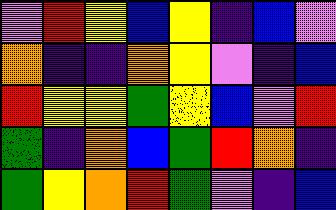[["violet", "red", "yellow", "blue", "yellow", "indigo", "blue", "violet"], ["orange", "indigo", "indigo", "orange", "yellow", "violet", "indigo", "blue"], ["red", "yellow", "yellow", "green", "yellow", "blue", "violet", "red"], ["green", "indigo", "orange", "blue", "green", "red", "orange", "indigo"], ["green", "yellow", "orange", "red", "green", "violet", "indigo", "blue"]]